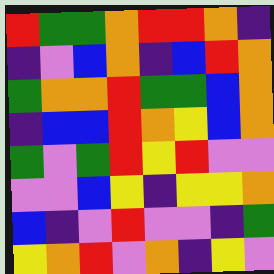[["red", "green", "green", "orange", "red", "red", "orange", "indigo"], ["indigo", "violet", "blue", "orange", "indigo", "blue", "red", "orange"], ["green", "orange", "orange", "red", "green", "green", "blue", "orange"], ["indigo", "blue", "blue", "red", "orange", "yellow", "blue", "orange"], ["green", "violet", "green", "red", "yellow", "red", "violet", "violet"], ["violet", "violet", "blue", "yellow", "indigo", "yellow", "yellow", "orange"], ["blue", "indigo", "violet", "red", "violet", "violet", "indigo", "green"], ["yellow", "orange", "red", "violet", "orange", "indigo", "yellow", "violet"]]